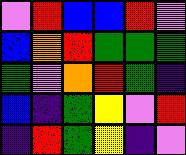[["violet", "red", "blue", "blue", "red", "violet"], ["blue", "orange", "red", "green", "green", "green"], ["green", "violet", "orange", "red", "green", "indigo"], ["blue", "indigo", "green", "yellow", "violet", "red"], ["indigo", "red", "green", "yellow", "indigo", "violet"]]